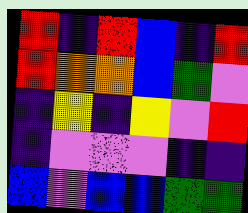[["red", "indigo", "red", "blue", "indigo", "red"], ["red", "orange", "orange", "blue", "green", "violet"], ["indigo", "yellow", "indigo", "yellow", "violet", "red"], ["indigo", "violet", "violet", "violet", "indigo", "indigo"], ["blue", "violet", "blue", "blue", "green", "green"]]